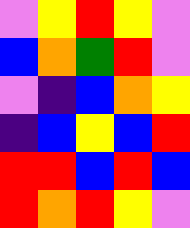[["violet", "yellow", "red", "yellow", "violet"], ["blue", "orange", "green", "red", "violet"], ["violet", "indigo", "blue", "orange", "yellow"], ["indigo", "blue", "yellow", "blue", "red"], ["red", "red", "blue", "red", "blue"], ["red", "orange", "red", "yellow", "violet"]]